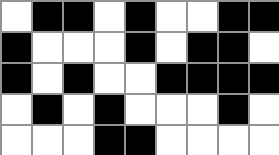[["white", "black", "black", "white", "black", "white", "white", "black", "black"], ["black", "white", "white", "white", "black", "white", "black", "black", "white"], ["black", "white", "black", "white", "white", "black", "black", "black", "black"], ["white", "black", "white", "black", "white", "white", "white", "black", "white"], ["white", "white", "white", "black", "black", "white", "white", "white", "white"]]